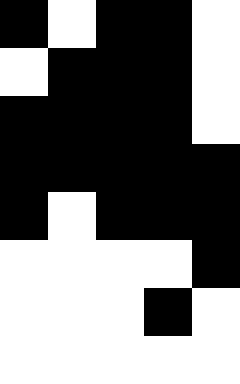[["black", "white", "black", "black", "white"], ["white", "black", "black", "black", "white"], ["black", "black", "black", "black", "white"], ["black", "black", "black", "black", "black"], ["black", "white", "black", "black", "black"], ["white", "white", "white", "white", "black"], ["white", "white", "white", "black", "white"], ["white", "white", "white", "white", "white"]]